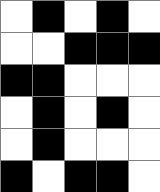[["white", "black", "white", "black", "white"], ["white", "white", "black", "black", "black"], ["black", "black", "white", "white", "white"], ["white", "black", "white", "black", "white"], ["white", "black", "white", "white", "white"], ["black", "white", "black", "black", "white"]]